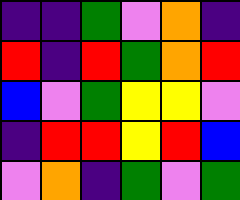[["indigo", "indigo", "green", "violet", "orange", "indigo"], ["red", "indigo", "red", "green", "orange", "red"], ["blue", "violet", "green", "yellow", "yellow", "violet"], ["indigo", "red", "red", "yellow", "red", "blue"], ["violet", "orange", "indigo", "green", "violet", "green"]]